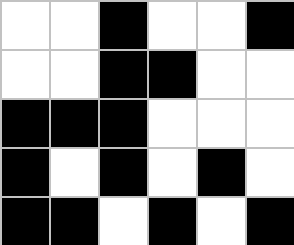[["white", "white", "black", "white", "white", "black"], ["white", "white", "black", "black", "white", "white"], ["black", "black", "black", "white", "white", "white"], ["black", "white", "black", "white", "black", "white"], ["black", "black", "white", "black", "white", "black"]]